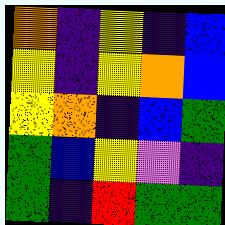[["orange", "indigo", "yellow", "indigo", "blue"], ["yellow", "indigo", "yellow", "orange", "blue"], ["yellow", "orange", "indigo", "blue", "green"], ["green", "blue", "yellow", "violet", "indigo"], ["green", "indigo", "red", "green", "green"]]